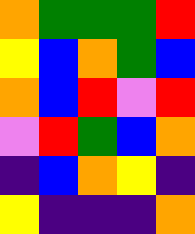[["orange", "green", "green", "green", "red"], ["yellow", "blue", "orange", "green", "blue"], ["orange", "blue", "red", "violet", "red"], ["violet", "red", "green", "blue", "orange"], ["indigo", "blue", "orange", "yellow", "indigo"], ["yellow", "indigo", "indigo", "indigo", "orange"]]